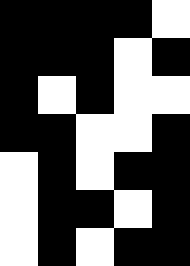[["black", "black", "black", "black", "white"], ["black", "black", "black", "white", "black"], ["black", "white", "black", "white", "white"], ["black", "black", "white", "white", "black"], ["white", "black", "white", "black", "black"], ["white", "black", "black", "white", "black"], ["white", "black", "white", "black", "black"]]